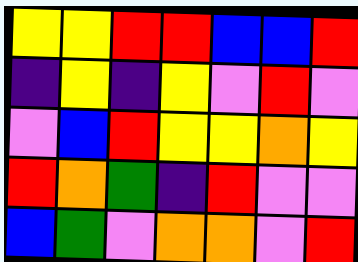[["yellow", "yellow", "red", "red", "blue", "blue", "red"], ["indigo", "yellow", "indigo", "yellow", "violet", "red", "violet"], ["violet", "blue", "red", "yellow", "yellow", "orange", "yellow"], ["red", "orange", "green", "indigo", "red", "violet", "violet"], ["blue", "green", "violet", "orange", "orange", "violet", "red"]]